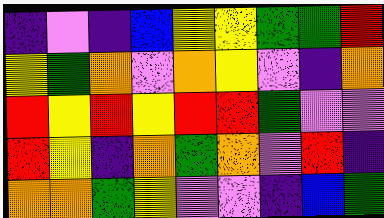[["indigo", "violet", "indigo", "blue", "yellow", "yellow", "green", "green", "red"], ["yellow", "green", "orange", "violet", "orange", "yellow", "violet", "indigo", "orange"], ["red", "yellow", "red", "yellow", "red", "red", "green", "violet", "violet"], ["red", "yellow", "indigo", "orange", "green", "orange", "violet", "red", "indigo"], ["orange", "orange", "green", "yellow", "violet", "violet", "indigo", "blue", "green"]]